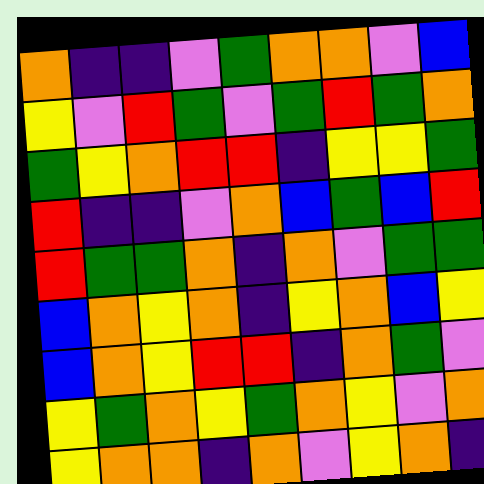[["orange", "indigo", "indigo", "violet", "green", "orange", "orange", "violet", "blue"], ["yellow", "violet", "red", "green", "violet", "green", "red", "green", "orange"], ["green", "yellow", "orange", "red", "red", "indigo", "yellow", "yellow", "green"], ["red", "indigo", "indigo", "violet", "orange", "blue", "green", "blue", "red"], ["red", "green", "green", "orange", "indigo", "orange", "violet", "green", "green"], ["blue", "orange", "yellow", "orange", "indigo", "yellow", "orange", "blue", "yellow"], ["blue", "orange", "yellow", "red", "red", "indigo", "orange", "green", "violet"], ["yellow", "green", "orange", "yellow", "green", "orange", "yellow", "violet", "orange"], ["yellow", "orange", "orange", "indigo", "orange", "violet", "yellow", "orange", "indigo"]]